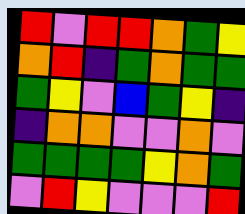[["red", "violet", "red", "red", "orange", "green", "yellow"], ["orange", "red", "indigo", "green", "orange", "green", "green"], ["green", "yellow", "violet", "blue", "green", "yellow", "indigo"], ["indigo", "orange", "orange", "violet", "violet", "orange", "violet"], ["green", "green", "green", "green", "yellow", "orange", "green"], ["violet", "red", "yellow", "violet", "violet", "violet", "red"]]